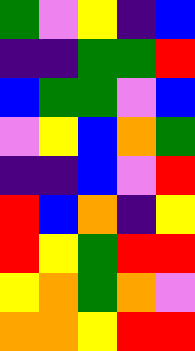[["green", "violet", "yellow", "indigo", "blue"], ["indigo", "indigo", "green", "green", "red"], ["blue", "green", "green", "violet", "blue"], ["violet", "yellow", "blue", "orange", "green"], ["indigo", "indigo", "blue", "violet", "red"], ["red", "blue", "orange", "indigo", "yellow"], ["red", "yellow", "green", "red", "red"], ["yellow", "orange", "green", "orange", "violet"], ["orange", "orange", "yellow", "red", "red"]]